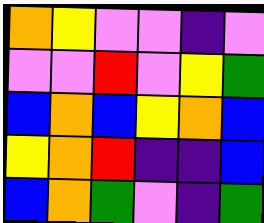[["orange", "yellow", "violet", "violet", "indigo", "violet"], ["violet", "violet", "red", "violet", "yellow", "green"], ["blue", "orange", "blue", "yellow", "orange", "blue"], ["yellow", "orange", "red", "indigo", "indigo", "blue"], ["blue", "orange", "green", "violet", "indigo", "green"]]